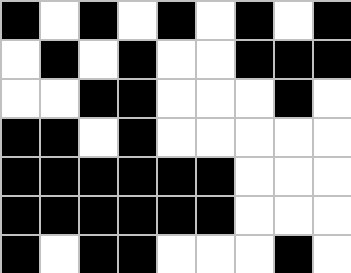[["black", "white", "black", "white", "black", "white", "black", "white", "black"], ["white", "black", "white", "black", "white", "white", "black", "black", "black"], ["white", "white", "black", "black", "white", "white", "white", "black", "white"], ["black", "black", "white", "black", "white", "white", "white", "white", "white"], ["black", "black", "black", "black", "black", "black", "white", "white", "white"], ["black", "black", "black", "black", "black", "black", "white", "white", "white"], ["black", "white", "black", "black", "white", "white", "white", "black", "white"]]